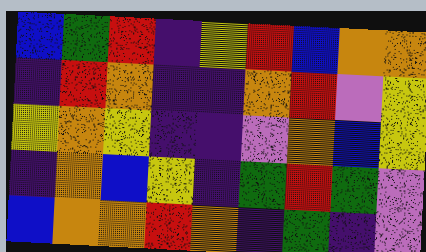[["blue", "green", "red", "indigo", "yellow", "red", "blue", "orange", "orange"], ["indigo", "red", "orange", "indigo", "indigo", "orange", "red", "violet", "yellow"], ["yellow", "orange", "yellow", "indigo", "indigo", "violet", "orange", "blue", "yellow"], ["indigo", "orange", "blue", "yellow", "indigo", "green", "red", "green", "violet"], ["blue", "orange", "orange", "red", "orange", "indigo", "green", "indigo", "violet"]]